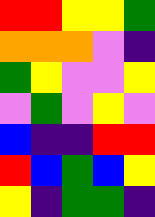[["red", "red", "yellow", "yellow", "green"], ["orange", "orange", "orange", "violet", "indigo"], ["green", "yellow", "violet", "violet", "yellow"], ["violet", "green", "violet", "yellow", "violet"], ["blue", "indigo", "indigo", "red", "red"], ["red", "blue", "green", "blue", "yellow"], ["yellow", "indigo", "green", "green", "indigo"]]